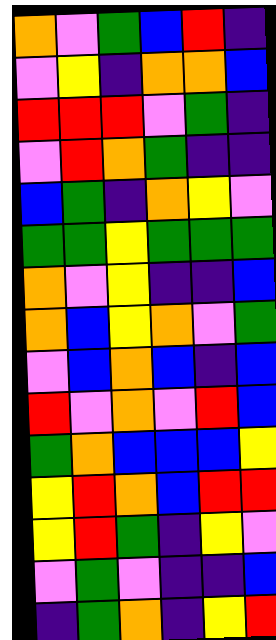[["orange", "violet", "green", "blue", "red", "indigo"], ["violet", "yellow", "indigo", "orange", "orange", "blue"], ["red", "red", "red", "violet", "green", "indigo"], ["violet", "red", "orange", "green", "indigo", "indigo"], ["blue", "green", "indigo", "orange", "yellow", "violet"], ["green", "green", "yellow", "green", "green", "green"], ["orange", "violet", "yellow", "indigo", "indigo", "blue"], ["orange", "blue", "yellow", "orange", "violet", "green"], ["violet", "blue", "orange", "blue", "indigo", "blue"], ["red", "violet", "orange", "violet", "red", "blue"], ["green", "orange", "blue", "blue", "blue", "yellow"], ["yellow", "red", "orange", "blue", "red", "red"], ["yellow", "red", "green", "indigo", "yellow", "violet"], ["violet", "green", "violet", "indigo", "indigo", "blue"], ["indigo", "green", "orange", "indigo", "yellow", "red"]]